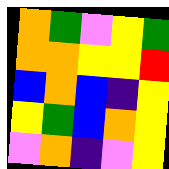[["orange", "green", "violet", "yellow", "green"], ["orange", "orange", "yellow", "yellow", "red"], ["blue", "orange", "blue", "indigo", "yellow"], ["yellow", "green", "blue", "orange", "yellow"], ["violet", "orange", "indigo", "violet", "yellow"]]